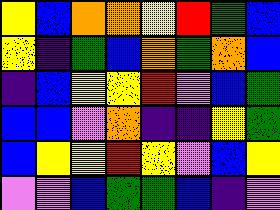[["yellow", "blue", "orange", "orange", "yellow", "red", "green", "blue"], ["yellow", "indigo", "green", "blue", "orange", "green", "orange", "blue"], ["indigo", "blue", "yellow", "yellow", "red", "violet", "blue", "green"], ["blue", "blue", "violet", "orange", "indigo", "indigo", "yellow", "green"], ["blue", "yellow", "yellow", "red", "yellow", "violet", "blue", "yellow"], ["violet", "violet", "blue", "green", "green", "blue", "indigo", "violet"]]